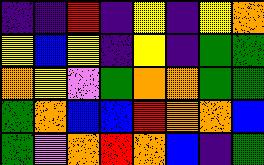[["indigo", "indigo", "red", "indigo", "yellow", "indigo", "yellow", "orange"], ["yellow", "blue", "yellow", "indigo", "yellow", "indigo", "green", "green"], ["orange", "yellow", "violet", "green", "orange", "orange", "green", "green"], ["green", "orange", "blue", "blue", "red", "orange", "orange", "blue"], ["green", "violet", "orange", "red", "orange", "blue", "indigo", "green"]]